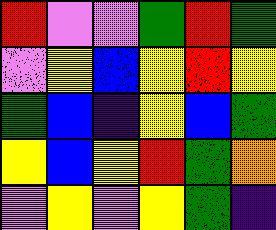[["red", "violet", "violet", "green", "red", "green"], ["violet", "yellow", "blue", "yellow", "red", "yellow"], ["green", "blue", "indigo", "yellow", "blue", "green"], ["yellow", "blue", "yellow", "red", "green", "orange"], ["violet", "yellow", "violet", "yellow", "green", "indigo"]]